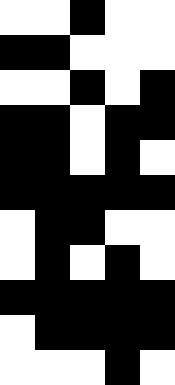[["white", "white", "black", "white", "white"], ["black", "black", "white", "white", "white"], ["white", "white", "black", "white", "black"], ["black", "black", "white", "black", "black"], ["black", "black", "white", "black", "white"], ["black", "black", "black", "black", "black"], ["white", "black", "black", "white", "white"], ["white", "black", "white", "black", "white"], ["black", "black", "black", "black", "black"], ["white", "black", "black", "black", "black"], ["white", "white", "white", "black", "white"]]